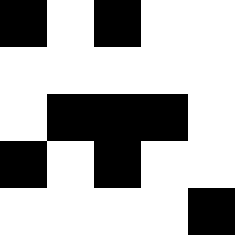[["black", "white", "black", "white", "white"], ["white", "white", "white", "white", "white"], ["white", "black", "black", "black", "white"], ["black", "white", "black", "white", "white"], ["white", "white", "white", "white", "black"]]